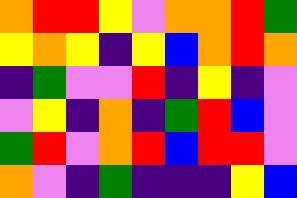[["orange", "red", "red", "yellow", "violet", "orange", "orange", "red", "green"], ["yellow", "orange", "yellow", "indigo", "yellow", "blue", "orange", "red", "orange"], ["indigo", "green", "violet", "violet", "red", "indigo", "yellow", "indigo", "violet"], ["violet", "yellow", "indigo", "orange", "indigo", "green", "red", "blue", "violet"], ["green", "red", "violet", "orange", "red", "blue", "red", "red", "violet"], ["orange", "violet", "indigo", "green", "indigo", "indigo", "indigo", "yellow", "blue"]]